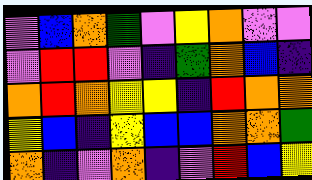[["violet", "blue", "orange", "green", "violet", "yellow", "orange", "violet", "violet"], ["violet", "red", "red", "violet", "indigo", "green", "orange", "blue", "indigo"], ["orange", "red", "orange", "yellow", "yellow", "indigo", "red", "orange", "orange"], ["yellow", "blue", "indigo", "yellow", "blue", "blue", "orange", "orange", "green"], ["orange", "indigo", "violet", "orange", "indigo", "violet", "red", "blue", "yellow"]]